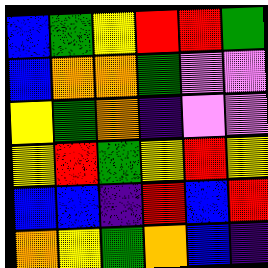[["blue", "green", "yellow", "red", "red", "green"], ["blue", "orange", "orange", "green", "violet", "violet"], ["yellow", "green", "orange", "indigo", "violet", "violet"], ["yellow", "red", "green", "yellow", "red", "yellow"], ["blue", "blue", "indigo", "red", "blue", "red"], ["orange", "yellow", "green", "orange", "blue", "indigo"]]